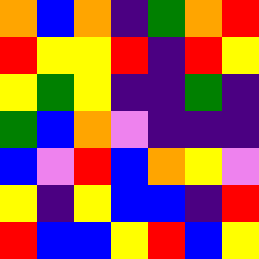[["orange", "blue", "orange", "indigo", "green", "orange", "red"], ["red", "yellow", "yellow", "red", "indigo", "red", "yellow"], ["yellow", "green", "yellow", "indigo", "indigo", "green", "indigo"], ["green", "blue", "orange", "violet", "indigo", "indigo", "indigo"], ["blue", "violet", "red", "blue", "orange", "yellow", "violet"], ["yellow", "indigo", "yellow", "blue", "blue", "indigo", "red"], ["red", "blue", "blue", "yellow", "red", "blue", "yellow"]]